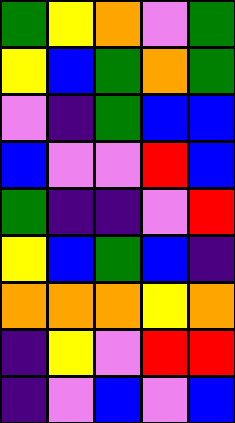[["green", "yellow", "orange", "violet", "green"], ["yellow", "blue", "green", "orange", "green"], ["violet", "indigo", "green", "blue", "blue"], ["blue", "violet", "violet", "red", "blue"], ["green", "indigo", "indigo", "violet", "red"], ["yellow", "blue", "green", "blue", "indigo"], ["orange", "orange", "orange", "yellow", "orange"], ["indigo", "yellow", "violet", "red", "red"], ["indigo", "violet", "blue", "violet", "blue"]]